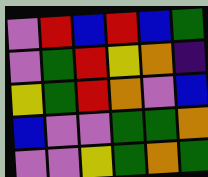[["violet", "red", "blue", "red", "blue", "green"], ["violet", "green", "red", "yellow", "orange", "indigo"], ["yellow", "green", "red", "orange", "violet", "blue"], ["blue", "violet", "violet", "green", "green", "orange"], ["violet", "violet", "yellow", "green", "orange", "green"]]